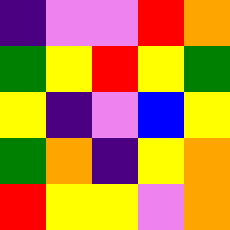[["indigo", "violet", "violet", "red", "orange"], ["green", "yellow", "red", "yellow", "green"], ["yellow", "indigo", "violet", "blue", "yellow"], ["green", "orange", "indigo", "yellow", "orange"], ["red", "yellow", "yellow", "violet", "orange"]]